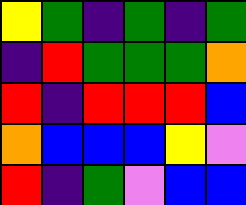[["yellow", "green", "indigo", "green", "indigo", "green"], ["indigo", "red", "green", "green", "green", "orange"], ["red", "indigo", "red", "red", "red", "blue"], ["orange", "blue", "blue", "blue", "yellow", "violet"], ["red", "indigo", "green", "violet", "blue", "blue"]]